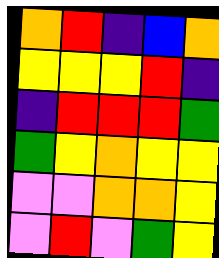[["orange", "red", "indigo", "blue", "orange"], ["yellow", "yellow", "yellow", "red", "indigo"], ["indigo", "red", "red", "red", "green"], ["green", "yellow", "orange", "yellow", "yellow"], ["violet", "violet", "orange", "orange", "yellow"], ["violet", "red", "violet", "green", "yellow"]]